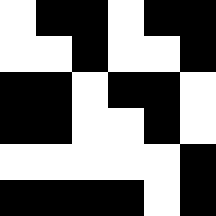[["white", "black", "black", "white", "black", "black"], ["white", "white", "black", "white", "white", "black"], ["black", "black", "white", "black", "black", "white"], ["black", "black", "white", "white", "black", "white"], ["white", "white", "white", "white", "white", "black"], ["black", "black", "black", "black", "white", "black"]]